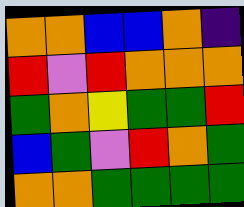[["orange", "orange", "blue", "blue", "orange", "indigo"], ["red", "violet", "red", "orange", "orange", "orange"], ["green", "orange", "yellow", "green", "green", "red"], ["blue", "green", "violet", "red", "orange", "green"], ["orange", "orange", "green", "green", "green", "green"]]